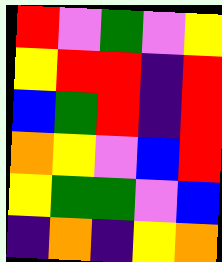[["red", "violet", "green", "violet", "yellow"], ["yellow", "red", "red", "indigo", "red"], ["blue", "green", "red", "indigo", "red"], ["orange", "yellow", "violet", "blue", "red"], ["yellow", "green", "green", "violet", "blue"], ["indigo", "orange", "indigo", "yellow", "orange"]]